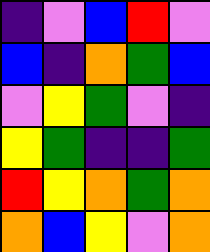[["indigo", "violet", "blue", "red", "violet"], ["blue", "indigo", "orange", "green", "blue"], ["violet", "yellow", "green", "violet", "indigo"], ["yellow", "green", "indigo", "indigo", "green"], ["red", "yellow", "orange", "green", "orange"], ["orange", "blue", "yellow", "violet", "orange"]]